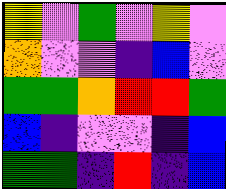[["yellow", "violet", "green", "violet", "yellow", "violet"], ["orange", "violet", "violet", "indigo", "blue", "violet"], ["green", "green", "orange", "red", "red", "green"], ["blue", "indigo", "violet", "violet", "indigo", "blue"], ["green", "green", "indigo", "red", "indigo", "blue"]]